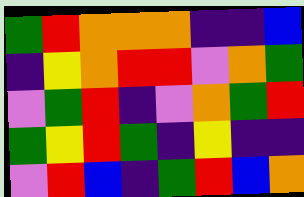[["green", "red", "orange", "orange", "orange", "indigo", "indigo", "blue"], ["indigo", "yellow", "orange", "red", "red", "violet", "orange", "green"], ["violet", "green", "red", "indigo", "violet", "orange", "green", "red"], ["green", "yellow", "red", "green", "indigo", "yellow", "indigo", "indigo"], ["violet", "red", "blue", "indigo", "green", "red", "blue", "orange"]]